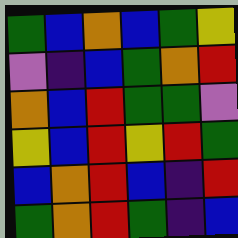[["green", "blue", "orange", "blue", "green", "yellow"], ["violet", "indigo", "blue", "green", "orange", "red"], ["orange", "blue", "red", "green", "green", "violet"], ["yellow", "blue", "red", "yellow", "red", "green"], ["blue", "orange", "red", "blue", "indigo", "red"], ["green", "orange", "red", "green", "indigo", "blue"]]